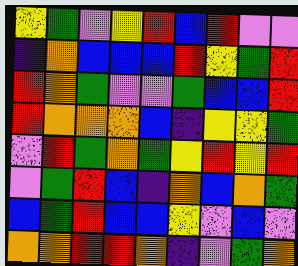[["yellow", "green", "violet", "yellow", "red", "blue", "red", "violet", "violet"], ["indigo", "orange", "blue", "blue", "blue", "red", "yellow", "green", "red"], ["red", "orange", "green", "violet", "violet", "green", "blue", "blue", "red"], ["red", "orange", "orange", "orange", "blue", "indigo", "yellow", "yellow", "green"], ["violet", "red", "green", "orange", "green", "yellow", "red", "yellow", "red"], ["violet", "green", "red", "blue", "indigo", "orange", "blue", "orange", "green"], ["blue", "green", "red", "blue", "blue", "yellow", "violet", "blue", "violet"], ["orange", "orange", "red", "red", "orange", "indigo", "violet", "green", "orange"]]